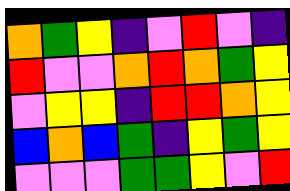[["orange", "green", "yellow", "indigo", "violet", "red", "violet", "indigo"], ["red", "violet", "violet", "orange", "red", "orange", "green", "yellow"], ["violet", "yellow", "yellow", "indigo", "red", "red", "orange", "yellow"], ["blue", "orange", "blue", "green", "indigo", "yellow", "green", "yellow"], ["violet", "violet", "violet", "green", "green", "yellow", "violet", "red"]]